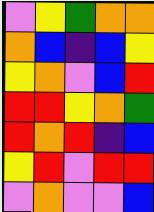[["violet", "yellow", "green", "orange", "orange"], ["orange", "blue", "indigo", "blue", "yellow"], ["yellow", "orange", "violet", "blue", "red"], ["red", "red", "yellow", "orange", "green"], ["red", "orange", "red", "indigo", "blue"], ["yellow", "red", "violet", "red", "red"], ["violet", "orange", "violet", "violet", "blue"]]